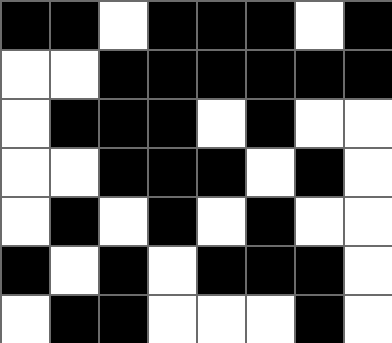[["black", "black", "white", "black", "black", "black", "white", "black"], ["white", "white", "black", "black", "black", "black", "black", "black"], ["white", "black", "black", "black", "white", "black", "white", "white"], ["white", "white", "black", "black", "black", "white", "black", "white"], ["white", "black", "white", "black", "white", "black", "white", "white"], ["black", "white", "black", "white", "black", "black", "black", "white"], ["white", "black", "black", "white", "white", "white", "black", "white"]]